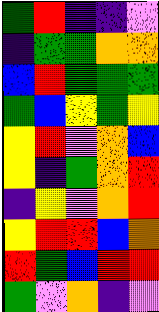[["green", "red", "indigo", "indigo", "violet"], ["indigo", "green", "green", "orange", "orange"], ["blue", "red", "green", "green", "green"], ["green", "blue", "yellow", "green", "yellow"], ["yellow", "red", "violet", "orange", "blue"], ["yellow", "indigo", "green", "orange", "red"], ["indigo", "yellow", "violet", "orange", "red"], ["yellow", "red", "red", "blue", "orange"], ["red", "green", "blue", "red", "red"], ["green", "violet", "orange", "indigo", "violet"]]